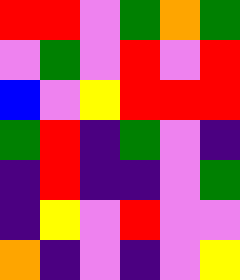[["red", "red", "violet", "green", "orange", "green"], ["violet", "green", "violet", "red", "violet", "red"], ["blue", "violet", "yellow", "red", "red", "red"], ["green", "red", "indigo", "green", "violet", "indigo"], ["indigo", "red", "indigo", "indigo", "violet", "green"], ["indigo", "yellow", "violet", "red", "violet", "violet"], ["orange", "indigo", "violet", "indigo", "violet", "yellow"]]